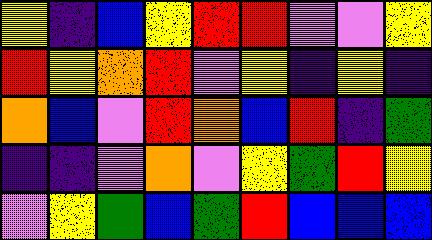[["yellow", "indigo", "blue", "yellow", "red", "red", "violet", "violet", "yellow"], ["red", "yellow", "orange", "red", "violet", "yellow", "indigo", "yellow", "indigo"], ["orange", "blue", "violet", "red", "orange", "blue", "red", "indigo", "green"], ["indigo", "indigo", "violet", "orange", "violet", "yellow", "green", "red", "yellow"], ["violet", "yellow", "green", "blue", "green", "red", "blue", "blue", "blue"]]